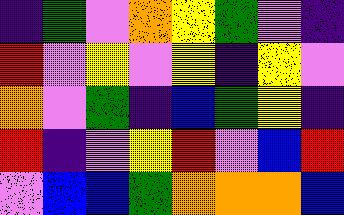[["indigo", "green", "violet", "orange", "yellow", "green", "violet", "indigo"], ["red", "violet", "yellow", "violet", "yellow", "indigo", "yellow", "violet"], ["orange", "violet", "green", "indigo", "blue", "green", "yellow", "indigo"], ["red", "indigo", "violet", "yellow", "red", "violet", "blue", "red"], ["violet", "blue", "blue", "green", "orange", "orange", "orange", "blue"]]